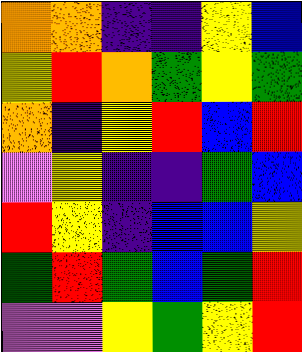[["orange", "orange", "indigo", "indigo", "yellow", "blue"], ["yellow", "red", "orange", "green", "yellow", "green"], ["orange", "indigo", "yellow", "red", "blue", "red"], ["violet", "yellow", "indigo", "indigo", "green", "blue"], ["red", "yellow", "indigo", "blue", "blue", "yellow"], ["green", "red", "green", "blue", "green", "red"], ["violet", "violet", "yellow", "green", "yellow", "red"]]